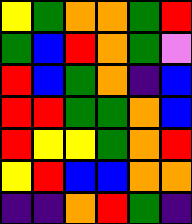[["yellow", "green", "orange", "orange", "green", "red"], ["green", "blue", "red", "orange", "green", "violet"], ["red", "blue", "green", "orange", "indigo", "blue"], ["red", "red", "green", "green", "orange", "blue"], ["red", "yellow", "yellow", "green", "orange", "red"], ["yellow", "red", "blue", "blue", "orange", "orange"], ["indigo", "indigo", "orange", "red", "green", "indigo"]]